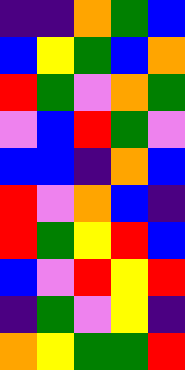[["indigo", "indigo", "orange", "green", "blue"], ["blue", "yellow", "green", "blue", "orange"], ["red", "green", "violet", "orange", "green"], ["violet", "blue", "red", "green", "violet"], ["blue", "blue", "indigo", "orange", "blue"], ["red", "violet", "orange", "blue", "indigo"], ["red", "green", "yellow", "red", "blue"], ["blue", "violet", "red", "yellow", "red"], ["indigo", "green", "violet", "yellow", "indigo"], ["orange", "yellow", "green", "green", "red"]]